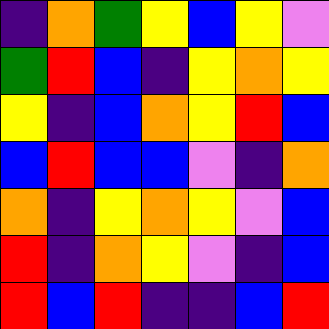[["indigo", "orange", "green", "yellow", "blue", "yellow", "violet"], ["green", "red", "blue", "indigo", "yellow", "orange", "yellow"], ["yellow", "indigo", "blue", "orange", "yellow", "red", "blue"], ["blue", "red", "blue", "blue", "violet", "indigo", "orange"], ["orange", "indigo", "yellow", "orange", "yellow", "violet", "blue"], ["red", "indigo", "orange", "yellow", "violet", "indigo", "blue"], ["red", "blue", "red", "indigo", "indigo", "blue", "red"]]